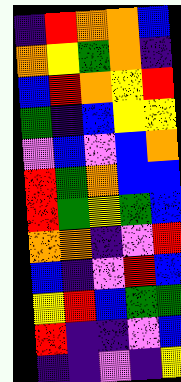[["indigo", "red", "orange", "orange", "blue"], ["orange", "yellow", "green", "orange", "indigo"], ["blue", "red", "orange", "yellow", "red"], ["green", "indigo", "blue", "yellow", "yellow"], ["violet", "blue", "violet", "blue", "orange"], ["red", "green", "orange", "blue", "blue"], ["red", "green", "yellow", "green", "blue"], ["orange", "orange", "indigo", "violet", "red"], ["blue", "indigo", "violet", "red", "blue"], ["yellow", "red", "blue", "green", "green"], ["red", "indigo", "indigo", "violet", "blue"], ["indigo", "indigo", "violet", "indigo", "yellow"]]